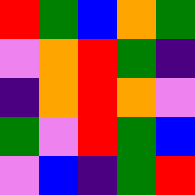[["red", "green", "blue", "orange", "green"], ["violet", "orange", "red", "green", "indigo"], ["indigo", "orange", "red", "orange", "violet"], ["green", "violet", "red", "green", "blue"], ["violet", "blue", "indigo", "green", "red"]]